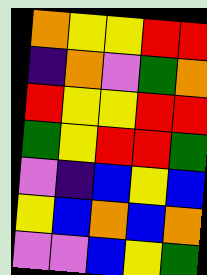[["orange", "yellow", "yellow", "red", "red"], ["indigo", "orange", "violet", "green", "orange"], ["red", "yellow", "yellow", "red", "red"], ["green", "yellow", "red", "red", "green"], ["violet", "indigo", "blue", "yellow", "blue"], ["yellow", "blue", "orange", "blue", "orange"], ["violet", "violet", "blue", "yellow", "green"]]